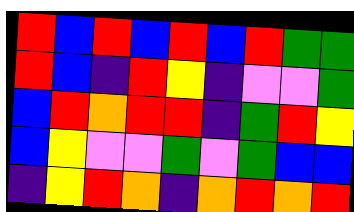[["red", "blue", "red", "blue", "red", "blue", "red", "green", "green"], ["red", "blue", "indigo", "red", "yellow", "indigo", "violet", "violet", "green"], ["blue", "red", "orange", "red", "red", "indigo", "green", "red", "yellow"], ["blue", "yellow", "violet", "violet", "green", "violet", "green", "blue", "blue"], ["indigo", "yellow", "red", "orange", "indigo", "orange", "red", "orange", "red"]]